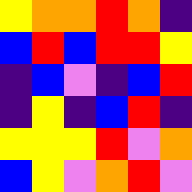[["yellow", "orange", "orange", "red", "orange", "indigo"], ["blue", "red", "blue", "red", "red", "yellow"], ["indigo", "blue", "violet", "indigo", "blue", "red"], ["indigo", "yellow", "indigo", "blue", "red", "indigo"], ["yellow", "yellow", "yellow", "red", "violet", "orange"], ["blue", "yellow", "violet", "orange", "red", "violet"]]